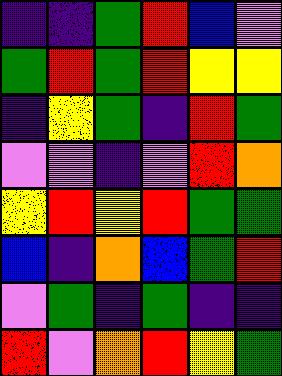[["indigo", "indigo", "green", "red", "blue", "violet"], ["green", "red", "green", "red", "yellow", "yellow"], ["indigo", "yellow", "green", "indigo", "red", "green"], ["violet", "violet", "indigo", "violet", "red", "orange"], ["yellow", "red", "yellow", "red", "green", "green"], ["blue", "indigo", "orange", "blue", "green", "red"], ["violet", "green", "indigo", "green", "indigo", "indigo"], ["red", "violet", "orange", "red", "yellow", "green"]]